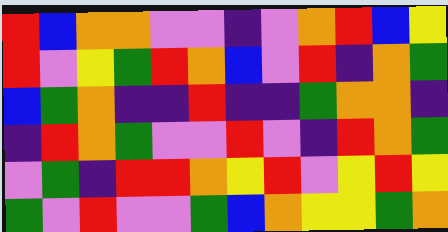[["red", "blue", "orange", "orange", "violet", "violet", "indigo", "violet", "orange", "red", "blue", "yellow"], ["red", "violet", "yellow", "green", "red", "orange", "blue", "violet", "red", "indigo", "orange", "green"], ["blue", "green", "orange", "indigo", "indigo", "red", "indigo", "indigo", "green", "orange", "orange", "indigo"], ["indigo", "red", "orange", "green", "violet", "violet", "red", "violet", "indigo", "red", "orange", "green"], ["violet", "green", "indigo", "red", "red", "orange", "yellow", "red", "violet", "yellow", "red", "yellow"], ["green", "violet", "red", "violet", "violet", "green", "blue", "orange", "yellow", "yellow", "green", "orange"]]